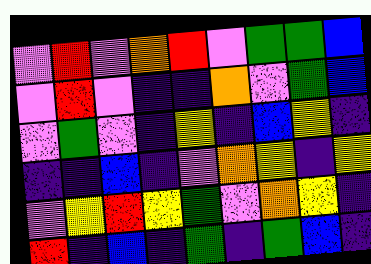[["violet", "red", "violet", "orange", "red", "violet", "green", "green", "blue"], ["violet", "red", "violet", "indigo", "indigo", "orange", "violet", "green", "blue"], ["violet", "green", "violet", "indigo", "yellow", "indigo", "blue", "yellow", "indigo"], ["indigo", "indigo", "blue", "indigo", "violet", "orange", "yellow", "indigo", "yellow"], ["violet", "yellow", "red", "yellow", "green", "violet", "orange", "yellow", "indigo"], ["red", "indigo", "blue", "indigo", "green", "indigo", "green", "blue", "indigo"]]